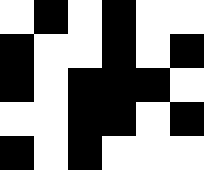[["white", "black", "white", "black", "white", "white"], ["black", "white", "white", "black", "white", "black"], ["black", "white", "black", "black", "black", "white"], ["white", "white", "black", "black", "white", "black"], ["black", "white", "black", "white", "white", "white"]]